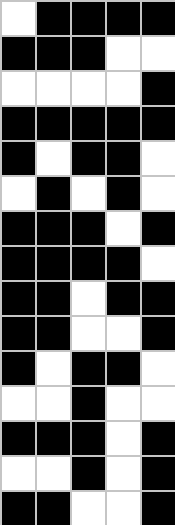[["white", "black", "black", "black", "black"], ["black", "black", "black", "white", "white"], ["white", "white", "white", "white", "black"], ["black", "black", "black", "black", "black"], ["black", "white", "black", "black", "white"], ["white", "black", "white", "black", "white"], ["black", "black", "black", "white", "black"], ["black", "black", "black", "black", "white"], ["black", "black", "white", "black", "black"], ["black", "black", "white", "white", "black"], ["black", "white", "black", "black", "white"], ["white", "white", "black", "white", "white"], ["black", "black", "black", "white", "black"], ["white", "white", "black", "white", "black"], ["black", "black", "white", "white", "black"]]